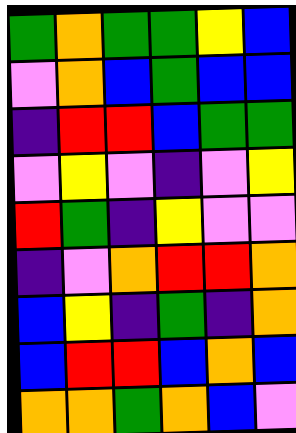[["green", "orange", "green", "green", "yellow", "blue"], ["violet", "orange", "blue", "green", "blue", "blue"], ["indigo", "red", "red", "blue", "green", "green"], ["violet", "yellow", "violet", "indigo", "violet", "yellow"], ["red", "green", "indigo", "yellow", "violet", "violet"], ["indigo", "violet", "orange", "red", "red", "orange"], ["blue", "yellow", "indigo", "green", "indigo", "orange"], ["blue", "red", "red", "blue", "orange", "blue"], ["orange", "orange", "green", "orange", "blue", "violet"]]